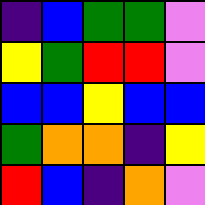[["indigo", "blue", "green", "green", "violet"], ["yellow", "green", "red", "red", "violet"], ["blue", "blue", "yellow", "blue", "blue"], ["green", "orange", "orange", "indigo", "yellow"], ["red", "blue", "indigo", "orange", "violet"]]